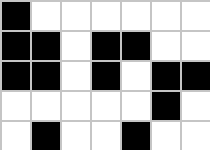[["black", "white", "white", "white", "white", "white", "white"], ["black", "black", "white", "black", "black", "white", "white"], ["black", "black", "white", "black", "white", "black", "black"], ["white", "white", "white", "white", "white", "black", "white"], ["white", "black", "white", "white", "black", "white", "white"]]